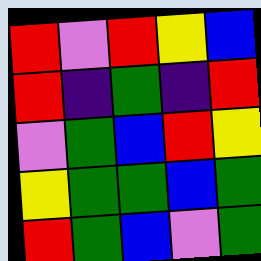[["red", "violet", "red", "yellow", "blue"], ["red", "indigo", "green", "indigo", "red"], ["violet", "green", "blue", "red", "yellow"], ["yellow", "green", "green", "blue", "green"], ["red", "green", "blue", "violet", "green"]]